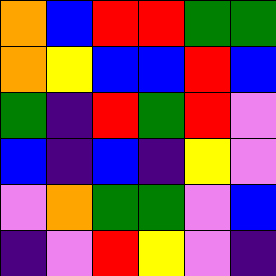[["orange", "blue", "red", "red", "green", "green"], ["orange", "yellow", "blue", "blue", "red", "blue"], ["green", "indigo", "red", "green", "red", "violet"], ["blue", "indigo", "blue", "indigo", "yellow", "violet"], ["violet", "orange", "green", "green", "violet", "blue"], ["indigo", "violet", "red", "yellow", "violet", "indigo"]]